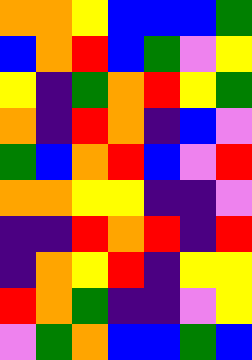[["orange", "orange", "yellow", "blue", "blue", "blue", "green"], ["blue", "orange", "red", "blue", "green", "violet", "yellow"], ["yellow", "indigo", "green", "orange", "red", "yellow", "green"], ["orange", "indigo", "red", "orange", "indigo", "blue", "violet"], ["green", "blue", "orange", "red", "blue", "violet", "red"], ["orange", "orange", "yellow", "yellow", "indigo", "indigo", "violet"], ["indigo", "indigo", "red", "orange", "red", "indigo", "red"], ["indigo", "orange", "yellow", "red", "indigo", "yellow", "yellow"], ["red", "orange", "green", "indigo", "indigo", "violet", "yellow"], ["violet", "green", "orange", "blue", "blue", "green", "blue"]]